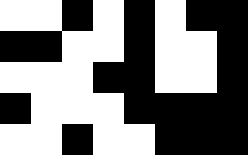[["white", "white", "black", "white", "black", "white", "black", "black"], ["black", "black", "white", "white", "black", "white", "white", "black"], ["white", "white", "white", "black", "black", "white", "white", "black"], ["black", "white", "white", "white", "black", "black", "black", "black"], ["white", "white", "black", "white", "white", "black", "black", "black"]]